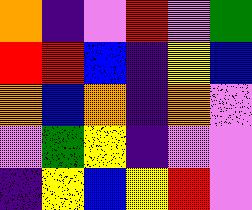[["orange", "indigo", "violet", "red", "violet", "green"], ["red", "red", "blue", "indigo", "yellow", "blue"], ["orange", "blue", "orange", "indigo", "orange", "violet"], ["violet", "green", "yellow", "indigo", "violet", "violet"], ["indigo", "yellow", "blue", "yellow", "red", "violet"]]